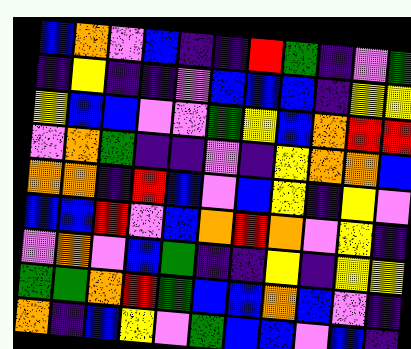[["blue", "orange", "violet", "blue", "indigo", "indigo", "red", "green", "indigo", "violet", "green"], ["indigo", "yellow", "indigo", "indigo", "violet", "blue", "blue", "blue", "indigo", "yellow", "yellow"], ["yellow", "blue", "blue", "violet", "violet", "green", "yellow", "blue", "orange", "red", "red"], ["violet", "orange", "green", "indigo", "indigo", "violet", "indigo", "yellow", "orange", "orange", "blue"], ["orange", "orange", "indigo", "red", "blue", "violet", "blue", "yellow", "indigo", "yellow", "violet"], ["blue", "blue", "red", "violet", "blue", "orange", "red", "orange", "violet", "yellow", "indigo"], ["violet", "orange", "violet", "blue", "green", "indigo", "indigo", "yellow", "indigo", "yellow", "yellow"], ["green", "green", "orange", "red", "green", "blue", "blue", "orange", "blue", "violet", "indigo"], ["orange", "indigo", "blue", "yellow", "violet", "green", "blue", "blue", "violet", "blue", "indigo"]]